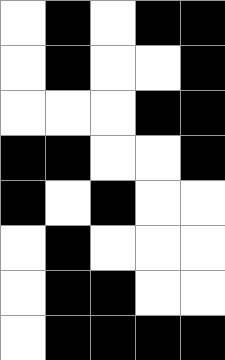[["white", "black", "white", "black", "black"], ["white", "black", "white", "white", "black"], ["white", "white", "white", "black", "black"], ["black", "black", "white", "white", "black"], ["black", "white", "black", "white", "white"], ["white", "black", "white", "white", "white"], ["white", "black", "black", "white", "white"], ["white", "black", "black", "black", "black"]]